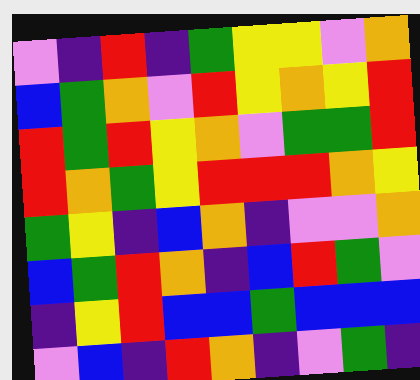[["violet", "indigo", "red", "indigo", "green", "yellow", "yellow", "violet", "orange"], ["blue", "green", "orange", "violet", "red", "yellow", "orange", "yellow", "red"], ["red", "green", "red", "yellow", "orange", "violet", "green", "green", "red"], ["red", "orange", "green", "yellow", "red", "red", "red", "orange", "yellow"], ["green", "yellow", "indigo", "blue", "orange", "indigo", "violet", "violet", "orange"], ["blue", "green", "red", "orange", "indigo", "blue", "red", "green", "violet"], ["indigo", "yellow", "red", "blue", "blue", "green", "blue", "blue", "blue"], ["violet", "blue", "indigo", "red", "orange", "indigo", "violet", "green", "indigo"]]